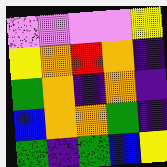[["violet", "violet", "violet", "violet", "yellow"], ["yellow", "orange", "red", "orange", "indigo"], ["green", "orange", "indigo", "orange", "indigo"], ["blue", "orange", "orange", "green", "indigo"], ["green", "indigo", "green", "blue", "yellow"]]